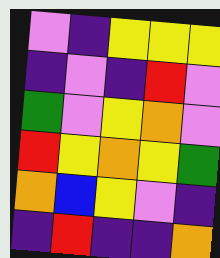[["violet", "indigo", "yellow", "yellow", "yellow"], ["indigo", "violet", "indigo", "red", "violet"], ["green", "violet", "yellow", "orange", "violet"], ["red", "yellow", "orange", "yellow", "green"], ["orange", "blue", "yellow", "violet", "indigo"], ["indigo", "red", "indigo", "indigo", "orange"]]